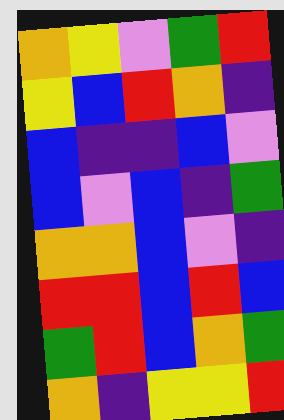[["orange", "yellow", "violet", "green", "red"], ["yellow", "blue", "red", "orange", "indigo"], ["blue", "indigo", "indigo", "blue", "violet"], ["blue", "violet", "blue", "indigo", "green"], ["orange", "orange", "blue", "violet", "indigo"], ["red", "red", "blue", "red", "blue"], ["green", "red", "blue", "orange", "green"], ["orange", "indigo", "yellow", "yellow", "red"]]